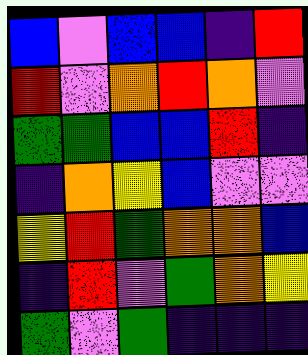[["blue", "violet", "blue", "blue", "indigo", "red"], ["red", "violet", "orange", "red", "orange", "violet"], ["green", "green", "blue", "blue", "red", "indigo"], ["indigo", "orange", "yellow", "blue", "violet", "violet"], ["yellow", "red", "green", "orange", "orange", "blue"], ["indigo", "red", "violet", "green", "orange", "yellow"], ["green", "violet", "green", "indigo", "indigo", "indigo"]]